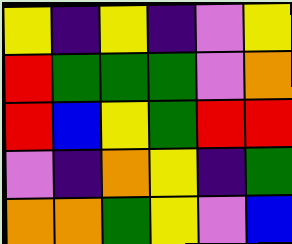[["yellow", "indigo", "yellow", "indigo", "violet", "yellow"], ["red", "green", "green", "green", "violet", "orange"], ["red", "blue", "yellow", "green", "red", "red"], ["violet", "indigo", "orange", "yellow", "indigo", "green"], ["orange", "orange", "green", "yellow", "violet", "blue"]]